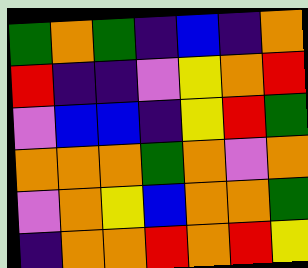[["green", "orange", "green", "indigo", "blue", "indigo", "orange"], ["red", "indigo", "indigo", "violet", "yellow", "orange", "red"], ["violet", "blue", "blue", "indigo", "yellow", "red", "green"], ["orange", "orange", "orange", "green", "orange", "violet", "orange"], ["violet", "orange", "yellow", "blue", "orange", "orange", "green"], ["indigo", "orange", "orange", "red", "orange", "red", "yellow"]]